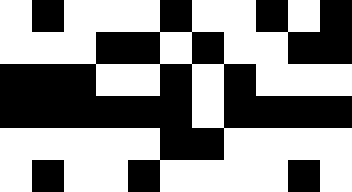[["white", "black", "white", "white", "white", "black", "white", "white", "black", "white", "black"], ["white", "white", "white", "black", "black", "white", "black", "white", "white", "black", "black"], ["black", "black", "black", "white", "white", "black", "white", "black", "white", "white", "white"], ["black", "black", "black", "black", "black", "black", "white", "black", "black", "black", "black"], ["white", "white", "white", "white", "white", "black", "black", "white", "white", "white", "white"], ["white", "black", "white", "white", "black", "white", "white", "white", "white", "black", "white"]]